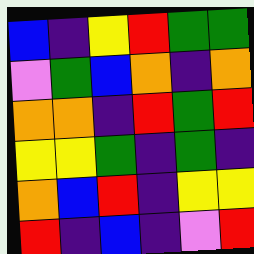[["blue", "indigo", "yellow", "red", "green", "green"], ["violet", "green", "blue", "orange", "indigo", "orange"], ["orange", "orange", "indigo", "red", "green", "red"], ["yellow", "yellow", "green", "indigo", "green", "indigo"], ["orange", "blue", "red", "indigo", "yellow", "yellow"], ["red", "indigo", "blue", "indigo", "violet", "red"]]